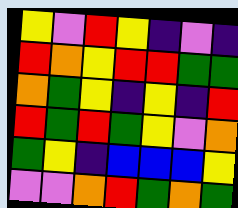[["yellow", "violet", "red", "yellow", "indigo", "violet", "indigo"], ["red", "orange", "yellow", "red", "red", "green", "green"], ["orange", "green", "yellow", "indigo", "yellow", "indigo", "red"], ["red", "green", "red", "green", "yellow", "violet", "orange"], ["green", "yellow", "indigo", "blue", "blue", "blue", "yellow"], ["violet", "violet", "orange", "red", "green", "orange", "green"]]